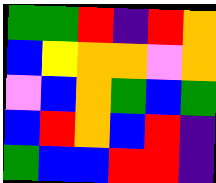[["green", "green", "red", "indigo", "red", "orange"], ["blue", "yellow", "orange", "orange", "violet", "orange"], ["violet", "blue", "orange", "green", "blue", "green"], ["blue", "red", "orange", "blue", "red", "indigo"], ["green", "blue", "blue", "red", "red", "indigo"]]